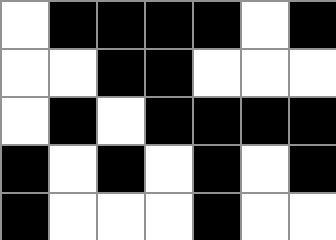[["white", "black", "black", "black", "black", "white", "black"], ["white", "white", "black", "black", "white", "white", "white"], ["white", "black", "white", "black", "black", "black", "black"], ["black", "white", "black", "white", "black", "white", "black"], ["black", "white", "white", "white", "black", "white", "white"]]